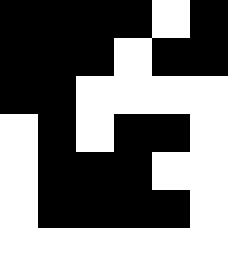[["black", "black", "black", "black", "white", "black"], ["black", "black", "black", "white", "black", "black"], ["black", "black", "white", "white", "white", "white"], ["white", "black", "white", "black", "black", "white"], ["white", "black", "black", "black", "white", "white"], ["white", "black", "black", "black", "black", "white"], ["white", "white", "white", "white", "white", "white"]]